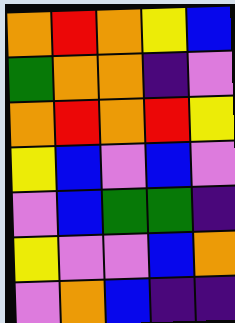[["orange", "red", "orange", "yellow", "blue"], ["green", "orange", "orange", "indigo", "violet"], ["orange", "red", "orange", "red", "yellow"], ["yellow", "blue", "violet", "blue", "violet"], ["violet", "blue", "green", "green", "indigo"], ["yellow", "violet", "violet", "blue", "orange"], ["violet", "orange", "blue", "indigo", "indigo"]]